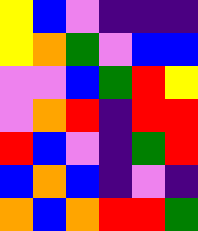[["yellow", "blue", "violet", "indigo", "indigo", "indigo"], ["yellow", "orange", "green", "violet", "blue", "blue"], ["violet", "violet", "blue", "green", "red", "yellow"], ["violet", "orange", "red", "indigo", "red", "red"], ["red", "blue", "violet", "indigo", "green", "red"], ["blue", "orange", "blue", "indigo", "violet", "indigo"], ["orange", "blue", "orange", "red", "red", "green"]]